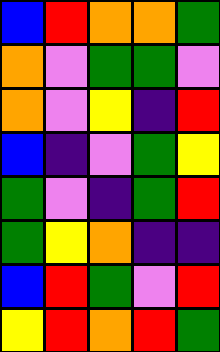[["blue", "red", "orange", "orange", "green"], ["orange", "violet", "green", "green", "violet"], ["orange", "violet", "yellow", "indigo", "red"], ["blue", "indigo", "violet", "green", "yellow"], ["green", "violet", "indigo", "green", "red"], ["green", "yellow", "orange", "indigo", "indigo"], ["blue", "red", "green", "violet", "red"], ["yellow", "red", "orange", "red", "green"]]